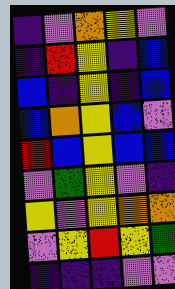[["indigo", "violet", "orange", "yellow", "violet"], ["indigo", "red", "yellow", "indigo", "blue"], ["blue", "indigo", "yellow", "indigo", "blue"], ["blue", "orange", "yellow", "blue", "violet"], ["red", "blue", "yellow", "blue", "blue"], ["violet", "green", "yellow", "violet", "indigo"], ["yellow", "violet", "yellow", "orange", "orange"], ["violet", "yellow", "red", "yellow", "green"], ["indigo", "indigo", "indigo", "violet", "violet"]]